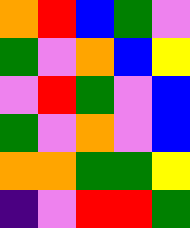[["orange", "red", "blue", "green", "violet"], ["green", "violet", "orange", "blue", "yellow"], ["violet", "red", "green", "violet", "blue"], ["green", "violet", "orange", "violet", "blue"], ["orange", "orange", "green", "green", "yellow"], ["indigo", "violet", "red", "red", "green"]]